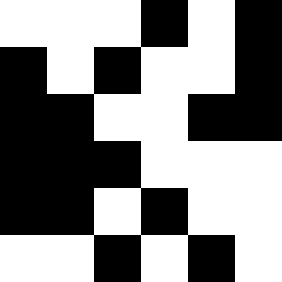[["white", "white", "white", "black", "white", "black"], ["black", "white", "black", "white", "white", "black"], ["black", "black", "white", "white", "black", "black"], ["black", "black", "black", "white", "white", "white"], ["black", "black", "white", "black", "white", "white"], ["white", "white", "black", "white", "black", "white"]]